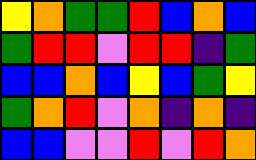[["yellow", "orange", "green", "green", "red", "blue", "orange", "blue"], ["green", "red", "red", "violet", "red", "red", "indigo", "green"], ["blue", "blue", "orange", "blue", "yellow", "blue", "green", "yellow"], ["green", "orange", "red", "violet", "orange", "indigo", "orange", "indigo"], ["blue", "blue", "violet", "violet", "red", "violet", "red", "orange"]]